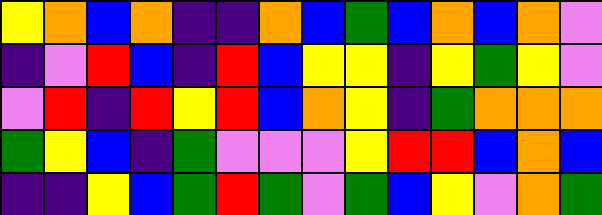[["yellow", "orange", "blue", "orange", "indigo", "indigo", "orange", "blue", "green", "blue", "orange", "blue", "orange", "violet"], ["indigo", "violet", "red", "blue", "indigo", "red", "blue", "yellow", "yellow", "indigo", "yellow", "green", "yellow", "violet"], ["violet", "red", "indigo", "red", "yellow", "red", "blue", "orange", "yellow", "indigo", "green", "orange", "orange", "orange"], ["green", "yellow", "blue", "indigo", "green", "violet", "violet", "violet", "yellow", "red", "red", "blue", "orange", "blue"], ["indigo", "indigo", "yellow", "blue", "green", "red", "green", "violet", "green", "blue", "yellow", "violet", "orange", "green"]]